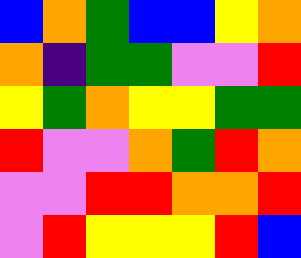[["blue", "orange", "green", "blue", "blue", "yellow", "orange"], ["orange", "indigo", "green", "green", "violet", "violet", "red"], ["yellow", "green", "orange", "yellow", "yellow", "green", "green"], ["red", "violet", "violet", "orange", "green", "red", "orange"], ["violet", "violet", "red", "red", "orange", "orange", "red"], ["violet", "red", "yellow", "yellow", "yellow", "red", "blue"]]